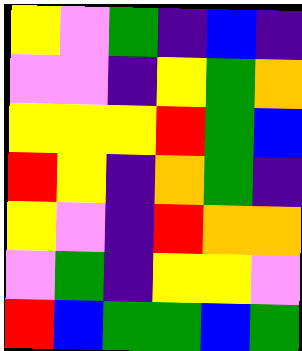[["yellow", "violet", "green", "indigo", "blue", "indigo"], ["violet", "violet", "indigo", "yellow", "green", "orange"], ["yellow", "yellow", "yellow", "red", "green", "blue"], ["red", "yellow", "indigo", "orange", "green", "indigo"], ["yellow", "violet", "indigo", "red", "orange", "orange"], ["violet", "green", "indigo", "yellow", "yellow", "violet"], ["red", "blue", "green", "green", "blue", "green"]]